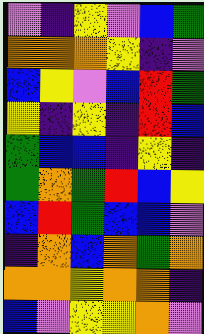[["violet", "indigo", "yellow", "violet", "blue", "green"], ["orange", "orange", "orange", "yellow", "indigo", "violet"], ["blue", "yellow", "violet", "blue", "red", "green"], ["yellow", "indigo", "yellow", "indigo", "red", "blue"], ["green", "blue", "blue", "indigo", "yellow", "indigo"], ["green", "orange", "green", "red", "blue", "yellow"], ["blue", "red", "green", "blue", "blue", "violet"], ["indigo", "orange", "blue", "orange", "green", "orange"], ["orange", "orange", "yellow", "orange", "orange", "indigo"], ["blue", "violet", "yellow", "yellow", "orange", "violet"]]